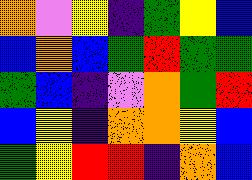[["orange", "violet", "yellow", "indigo", "green", "yellow", "blue"], ["blue", "orange", "blue", "green", "red", "green", "green"], ["green", "blue", "indigo", "violet", "orange", "green", "red"], ["blue", "yellow", "indigo", "orange", "orange", "yellow", "blue"], ["green", "yellow", "red", "red", "indigo", "orange", "blue"]]